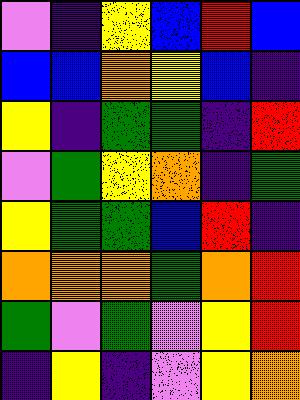[["violet", "indigo", "yellow", "blue", "red", "blue"], ["blue", "blue", "orange", "yellow", "blue", "indigo"], ["yellow", "indigo", "green", "green", "indigo", "red"], ["violet", "green", "yellow", "orange", "indigo", "green"], ["yellow", "green", "green", "blue", "red", "indigo"], ["orange", "orange", "orange", "green", "orange", "red"], ["green", "violet", "green", "violet", "yellow", "red"], ["indigo", "yellow", "indigo", "violet", "yellow", "orange"]]